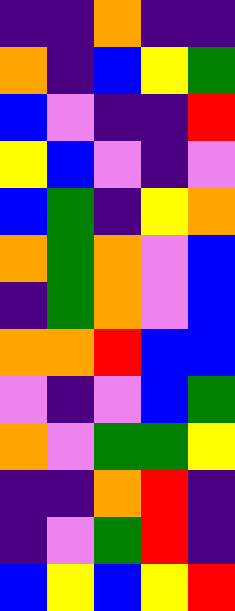[["indigo", "indigo", "orange", "indigo", "indigo"], ["orange", "indigo", "blue", "yellow", "green"], ["blue", "violet", "indigo", "indigo", "red"], ["yellow", "blue", "violet", "indigo", "violet"], ["blue", "green", "indigo", "yellow", "orange"], ["orange", "green", "orange", "violet", "blue"], ["indigo", "green", "orange", "violet", "blue"], ["orange", "orange", "red", "blue", "blue"], ["violet", "indigo", "violet", "blue", "green"], ["orange", "violet", "green", "green", "yellow"], ["indigo", "indigo", "orange", "red", "indigo"], ["indigo", "violet", "green", "red", "indigo"], ["blue", "yellow", "blue", "yellow", "red"]]